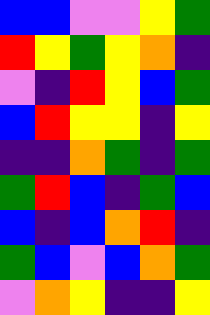[["blue", "blue", "violet", "violet", "yellow", "green"], ["red", "yellow", "green", "yellow", "orange", "indigo"], ["violet", "indigo", "red", "yellow", "blue", "green"], ["blue", "red", "yellow", "yellow", "indigo", "yellow"], ["indigo", "indigo", "orange", "green", "indigo", "green"], ["green", "red", "blue", "indigo", "green", "blue"], ["blue", "indigo", "blue", "orange", "red", "indigo"], ["green", "blue", "violet", "blue", "orange", "green"], ["violet", "orange", "yellow", "indigo", "indigo", "yellow"]]